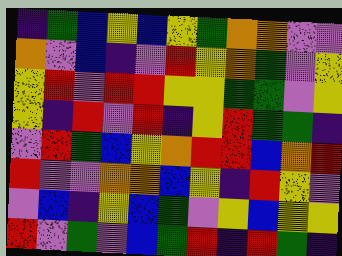[["indigo", "green", "blue", "yellow", "blue", "yellow", "green", "orange", "orange", "violet", "violet"], ["orange", "violet", "blue", "indigo", "violet", "red", "yellow", "orange", "green", "violet", "yellow"], ["yellow", "red", "violet", "red", "red", "yellow", "yellow", "green", "green", "violet", "yellow"], ["yellow", "indigo", "red", "violet", "red", "indigo", "yellow", "red", "green", "green", "indigo"], ["violet", "red", "green", "blue", "yellow", "orange", "red", "red", "blue", "orange", "red"], ["red", "violet", "violet", "orange", "orange", "blue", "yellow", "indigo", "red", "yellow", "violet"], ["violet", "blue", "indigo", "yellow", "blue", "green", "violet", "yellow", "blue", "yellow", "yellow"], ["red", "violet", "green", "violet", "blue", "green", "red", "indigo", "red", "green", "indigo"]]